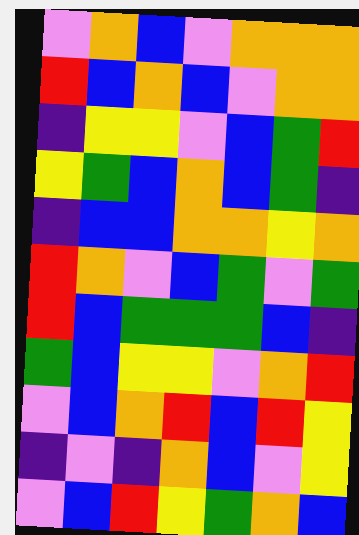[["violet", "orange", "blue", "violet", "orange", "orange", "orange"], ["red", "blue", "orange", "blue", "violet", "orange", "orange"], ["indigo", "yellow", "yellow", "violet", "blue", "green", "red"], ["yellow", "green", "blue", "orange", "blue", "green", "indigo"], ["indigo", "blue", "blue", "orange", "orange", "yellow", "orange"], ["red", "orange", "violet", "blue", "green", "violet", "green"], ["red", "blue", "green", "green", "green", "blue", "indigo"], ["green", "blue", "yellow", "yellow", "violet", "orange", "red"], ["violet", "blue", "orange", "red", "blue", "red", "yellow"], ["indigo", "violet", "indigo", "orange", "blue", "violet", "yellow"], ["violet", "blue", "red", "yellow", "green", "orange", "blue"]]